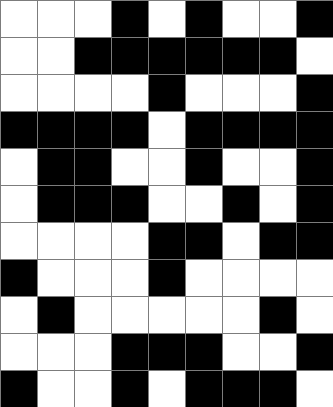[["white", "white", "white", "black", "white", "black", "white", "white", "black"], ["white", "white", "black", "black", "black", "black", "black", "black", "white"], ["white", "white", "white", "white", "black", "white", "white", "white", "black"], ["black", "black", "black", "black", "white", "black", "black", "black", "black"], ["white", "black", "black", "white", "white", "black", "white", "white", "black"], ["white", "black", "black", "black", "white", "white", "black", "white", "black"], ["white", "white", "white", "white", "black", "black", "white", "black", "black"], ["black", "white", "white", "white", "black", "white", "white", "white", "white"], ["white", "black", "white", "white", "white", "white", "white", "black", "white"], ["white", "white", "white", "black", "black", "black", "white", "white", "black"], ["black", "white", "white", "black", "white", "black", "black", "black", "white"]]